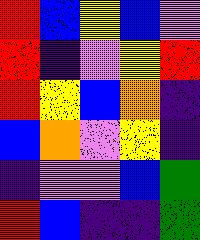[["red", "blue", "yellow", "blue", "violet"], ["red", "indigo", "violet", "yellow", "red"], ["red", "yellow", "blue", "orange", "indigo"], ["blue", "orange", "violet", "yellow", "indigo"], ["indigo", "violet", "violet", "blue", "green"], ["red", "blue", "indigo", "indigo", "green"]]